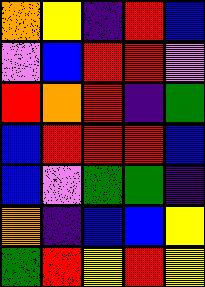[["orange", "yellow", "indigo", "red", "blue"], ["violet", "blue", "red", "red", "violet"], ["red", "orange", "red", "indigo", "green"], ["blue", "red", "red", "red", "blue"], ["blue", "violet", "green", "green", "indigo"], ["orange", "indigo", "blue", "blue", "yellow"], ["green", "red", "yellow", "red", "yellow"]]